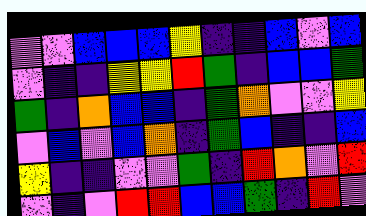[["violet", "violet", "blue", "blue", "blue", "yellow", "indigo", "indigo", "blue", "violet", "blue"], ["violet", "indigo", "indigo", "yellow", "yellow", "red", "green", "indigo", "blue", "blue", "green"], ["green", "indigo", "orange", "blue", "blue", "indigo", "green", "orange", "violet", "violet", "yellow"], ["violet", "blue", "violet", "blue", "orange", "indigo", "green", "blue", "indigo", "indigo", "blue"], ["yellow", "indigo", "indigo", "violet", "violet", "green", "indigo", "red", "orange", "violet", "red"], ["violet", "indigo", "violet", "red", "red", "blue", "blue", "green", "indigo", "red", "violet"]]